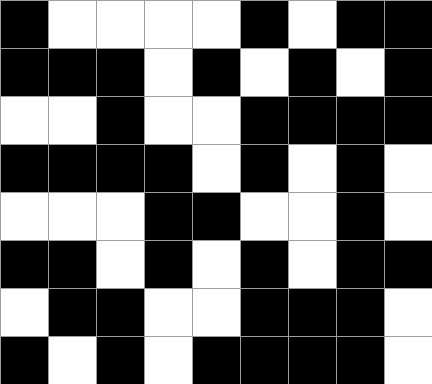[["black", "white", "white", "white", "white", "black", "white", "black", "black"], ["black", "black", "black", "white", "black", "white", "black", "white", "black"], ["white", "white", "black", "white", "white", "black", "black", "black", "black"], ["black", "black", "black", "black", "white", "black", "white", "black", "white"], ["white", "white", "white", "black", "black", "white", "white", "black", "white"], ["black", "black", "white", "black", "white", "black", "white", "black", "black"], ["white", "black", "black", "white", "white", "black", "black", "black", "white"], ["black", "white", "black", "white", "black", "black", "black", "black", "white"]]